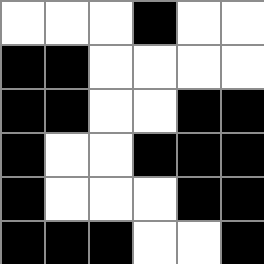[["white", "white", "white", "black", "white", "white"], ["black", "black", "white", "white", "white", "white"], ["black", "black", "white", "white", "black", "black"], ["black", "white", "white", "black", "black", "black"], ["black", "white", "white", "white", "black", "black"], ["black", "black", "black", "white", "white", "black"]]